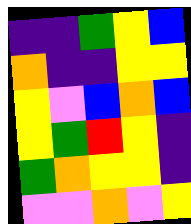[["indigo", "indigo", "green", "yellow", "blue"], ["orange", "indigo", "indigo", "yellow", "yellow"], ["yellow", "violet", "blue", "orange", "blue"], ["yellow", "green", "red", "yellow", "indigo"], ["green", "orange", "yellow", "yellow", "indigo"], ["violet", "violet", "orange", "violet", "yellow"]]